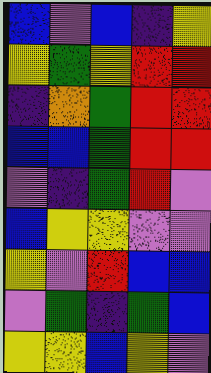[["blue", "violet", "blue", "indigo", "yellow"], ["yellow", "green", "yellow", "red", "red"], ["indigo", "orange", "green", "red", "red"], ["blue", "blue", "green", "red", "red"], ["violet", "indigo", "green", "red", "violet"], ["blue", "yellow", "yellow", "violet", "violet"], ["yellow", "violet", "red", "blue", "blue"], ["violet", "green", "indigo", "green", "blue"], ["yellow", "yellow", "blue", "yellow", "violet"]]